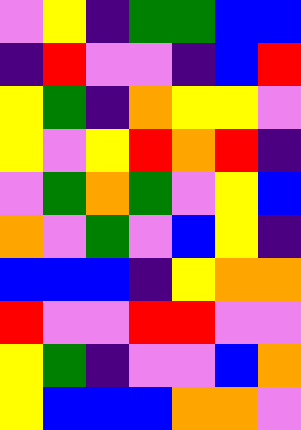[["violet", "yellow", "indigo", "green", "green", "blue", "blue"], ["indigo", "red", "violet", "violet", "indigo", "blue", "red"], ["yellow", "green", "indigo", "orange", "yellow", "yellow", "violet"], ["yellow", "violet", "yellow", "red", "orange", "red", "indigo"], ["violet", "green", "orange", "green", "violet", "yellow", "blue"], ["orange", "violet", "green", "violet", "blue", "yellow", "indigo"], ["blue", "blue", "blue", "indigo", "yellow", "orange", "orange"], ["red", "violet", "violet", "red", "red", "violet", "violet"], ["yellow", "green", "indigo", "violet", "violet", "blue", "orange"], ["yellow", "blue", "blue", "blue", "orange", "orange", "violet"]]